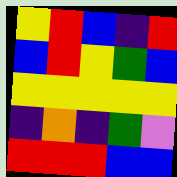[["yellow", "red", "blue", "indigo", "red"], ["blue", "red", "yellow", "green", "blue"], ["yellow", "yellow", "yellow", "yellow", "yellow"], ["indigo", "orange", "indigo", "green", "violet"], ["red", "red", "red", "blue", "blue"]]